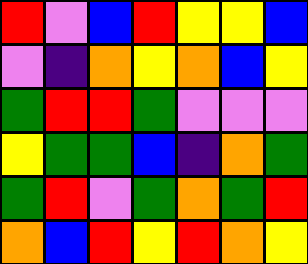[["red", "violet", "blue", "red", "yellow", "yellow", "blue"], ["violet", "indigo", "orange", "yellow", "orange", "blue", "yellow"], ["green", "red", "red", "green", "violet", "violet", "violet"], ["yellow", "green", "green", "blue", "indigo", "orange", "green"], ["green", "red", "violet", "green", "orange", "green", "red"], ["orange", "blue", "red", "yellow", "red", "orange", "yellow"]]